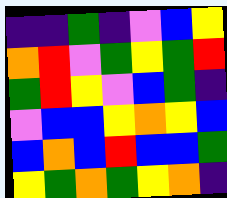[["indigo", "indigo", "green", "indigo", "violet", "blue", "yellow"], ["orange", "red", "violet", "green", "yellow", "green", "red"], ["green", "red", "yellow", "violet", "blue", "green", "indigo"], ["violet", "blue", "blue", "yellow", "orange", "yellow", "blue"], ["blue", "orange", "blue", "red", "blue", "blue", "green"], ["yellow", "green", "orange", "green", "yellow", "orange", "indigo"]]